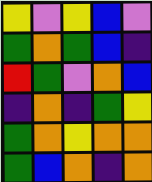[["yellow", "violet", "yellow", "blue", "violet"], ["green", "orange", "green", "blue", "indigo"], ["red", "green", "violet", "orange", "blue"], ["indigo", "orange", "indigo", "green", "yellow"], ["green", "orange", "yellow", "orange", "orange"], ["green", "blue", "orange", "indigo", "orange"]]